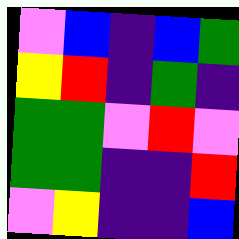[["violet", "blue", "indigo", "blue", "green"], ["yellow", "red", "indigo", "green", "indigo"], ["green", "green", "violet", "red", "violet"], ["green", "green", "indigo", "indigo", "red"], ["violet", "yellow", "indigo", "indigo", "blue"]]